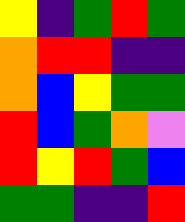[["yellow", "indigo", "green", "red", "green"], ["orange", "red", "red", "indigo", "indigo"], ["orange", "blue", "yellow", "green", "green"], ["red", "blue", "green", "orange", "violet"], ["red", "yellow", "red", "green", "blue"], ["green", "green", "indigo", "indigo", "red"]]